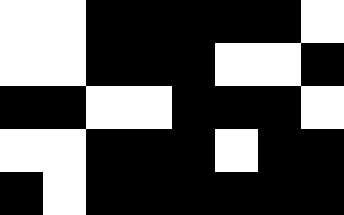[["white", "white", "black", "black", "black", "black", "black", "white"], ["white", "white", "black", "black", "black", "white", "white", "black"], ["black", "black", "white", "white", "black", "black", "black", "white"], ["white", "white", "black", "black", "black", "white", "black", "black"], ["black", "white", "black", "black", "black", "black", "black", "black"]]